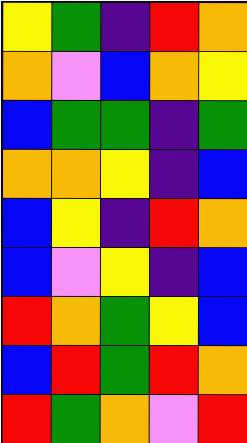[["yellow", "green", "indigo", "red", "orange"], ["orange", "violet", "blue", "orange", "yellow"], ["blue", "green", "green", "indigo", "green"], ["orange", "orange", "yellow", "indigo", "blue"], ["blue", "yellow", "indigo", "red", "orange"], ["blue", "violet", "yellow", "indigo", "blue"], ["red", "orange", "green", "yellow", "blue"], ["blue", "red", "green", "red", "orange"], ["red", "green", "orange", "violet", "red"]]